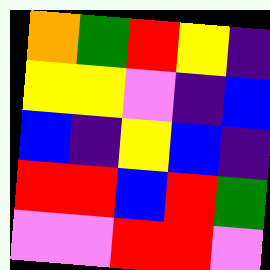[["orange", "green", "red", "yellow", "indigo"], ["yellow", "yellow", "violet", "indigo", "blue"], ["blue", "indigo", "yellow", "blue", "indigo"], ["red", "red", "blue", "red", "green"], ["violet", "violet", "red", "red", "violet"]]